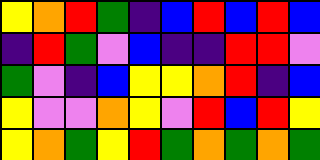[["yellow", "orange", "red", "green", "indigo", "blue", "red", "blue", "red", "blue"], ["indigo", "red", "green", "violet", "blue", "indigo", "indigo", "red", "red", "violet"], ["green", "violet", "indigo", "blue", "yellow", "yellow", "orange", "red", "indigo", "blue"], ["yellow", "violet", "violet", "orange", "yellow", "violet", "red", "blue", "red", "yellow"], ["yellow", "orange", "green", "yellow", "red", "green", "orange", "green", "orange", "green"]]